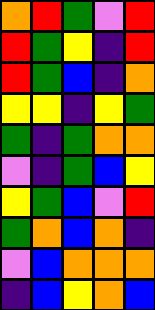[["orange", "red", "green", "violet", "red"], ["red", "green", "yellow", "indigo", "red"], ["red", "green", "blue", "indigo", "orange"], ["yellow", "yellow", "indigo", "yellow", "green"], ["green", "indigo", "green", "orange", "orange"], ["violet", "indigo", "green", "blue", "yellow"], ["yellow", "green", "blue", "violet", "red"], ["green", "orange", "blue", "orange", "indigo"], ["violet", "blue", "orange", "orange", "orange"], ["indigo", "blue", "yellow", "orange", "blue"]]